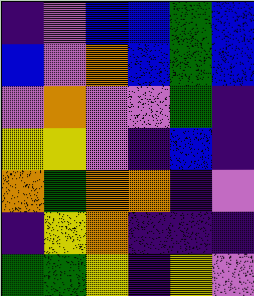[["indigo", "violet", "blue", "blue", "green", "blue"], ["blue", "violet", "orange", "blue", "green", "blue"], ["violet", "orange", "violet", "violet", "green", "indigo"], ["yellow", "yellow", "violet", "indigo", "blue", "indigo"], ["orange", "green", "orange", "orange", "indigo", "violet"], ["indigo", "yellow", "orange", "indigo", "indigo", "indigo"], ["green", "green", "yellow", "indigo", "yellow", "violet"]]